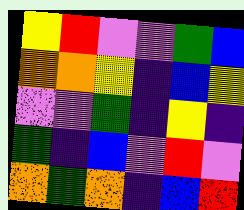[["yellow", "red", "violet", "violet", "green", "blue"], ["orange", "orange", "yellow", "indigo", "blue", "yellow"], ["violet", "violet", "green", "indigo", "yellow", "indigo"], ["green", "indigo", "blue", "violet", "red", "violet"], ["orange", "green", "orange", "indigo", "blue", "red"]]